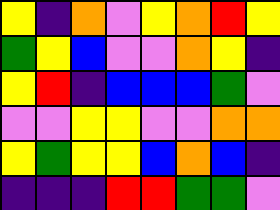[["yellow", "indigo", "orange", "violet", "yellow", "orange", "red", "yellow"], ["green", "yellow", "blue", "violet", "violet", "orange", "yellow", "indigo"], ["yellow", "red", "indigo", "blue", "blue", "blue", "green", "violet"], ["violet", "violet", "yellow", "yellow", "violet", "violet", "orange", "orange"], ["yellow", "green", "yellow", "yellow", "blue", "orange", "blue", "indigo"], ["indigo", "indigo", "indigo", "red", "red", "green", "green", "violet"]]